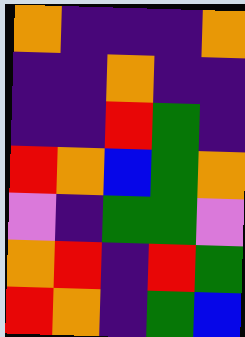[["orange", "indigo", "indigo", "indigo", "orange"], ["indigo", "indigo", "orange", "indigo", "indigo"], ["indigo", "indigo", "red", "green", "indigo"], ["red", "orange", "blue", "green", "orange"], ["violet", "indigo", "green", "green", "violet"], ["orange", "red", "indigo", "red", "green"], ["red", "orange", "indigo", "green", "blue"]]